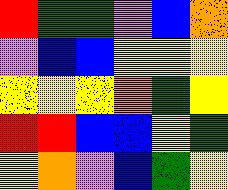[["red", "green", "green", "violet", "blue", "orange"], ["violet", "blue", "blue", "yellow", "yellow", "yellow"], ["yellow", "yellow", "yellow", "orange", "green", "yellow"], ["red", "red", "blue", "blue", "yellow", "green"], ["yellow", "orange", "violet", "blue", "green", "yellow"]]